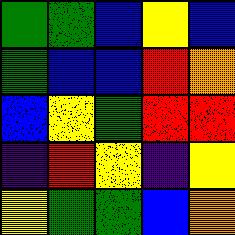[["green", "green", "blue", "yellow", "blue"], ["green", "blue", "blue", "red", "orange"], ["blue", "yellow", "green", "red", "red"], ["indigo", "red", "yellow", "indigo", "yellow"], ["yellow", "green", "green", "blue", "orange"]]